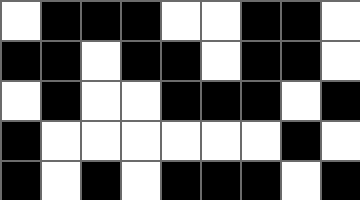[["white", "black", "black", "black", "white", "white", "black", "black", "white"], ["black", "black", "white", "black", "black", "white", "black", "black", "white"], ["white", "black", "white", "white", "black", "black", "black", "white", "black"], ["black", "white", "white", "white", "white", "white", "white", "black", "white"], ["black", "white", "black", "white", "black", "black", "black", "white", "black"]]